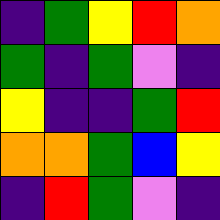[["indigo", "green", "yellow", "red", "orange"], ["green", "indigo", "green", "violet", "indigo"], ["yellow", "indigo", "indigo", "green", "red"], ["orange", "orange", "green", "blue", "yellow"], ["indigo", "red", "green", "violet", "indigo"]]